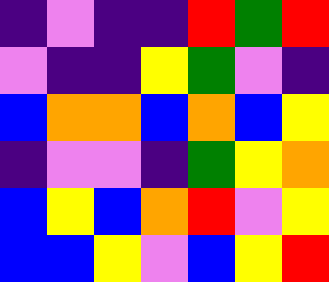[["indigo", "violet", "indigo", "indigo", "red", "green", "red"], ["violet", "indigo", "indigo", "yellow", "green", "violet", "indigo"], ["blue", "orange", "orange", "blue", "orange", "blue", "yellow"], ["indigo", "violet", "violet", "indigo", "green", "yellow", "orange"], ["blue", "yellow", "blue", "orange", "red", "violet", "yellow"], ["blue", "blue", "yellow", "violet", "blue", "yellow", "red"]]